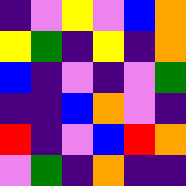[["indigo", "violet", "yellow", "violet", "blue", "orange"], ["yellow", "green", "indigo", "yellow", "indigo", "orange"], ["blue", "indigo", "violet", "indigo", "violet", "green"], ["indigo", "indigo", "blue", "orange", "violet", "indigo"], ["red", "indigo", "violet", "blue", "red", "orange"], ["violet", "green", "indigo", "orange", "indigo", "indigo"]]